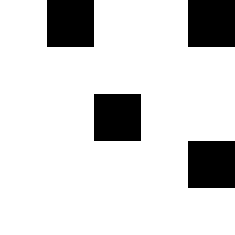[["white", "black", "white", "white", "black"], ["white", "white", "white", "white", "white"], ["white", "white", "black", "white", "white"], ["white", "white", "white", "white", "black"], ["white", "white", "white", "white", "white"]]